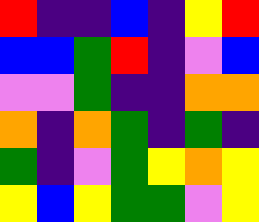[["red", "indigo", "indigo", "blue", "indigo", "yellow", "red"], ["blue", "blue", "green", "red", "indigo", "violet", "blue"], ["violet", "violet", "green", "indigo", "indigo", "orange", "orange"], ["orange", "indigo", "orange", "green", "indigo", "green", "indigo"], ["green", "indigo", "violet", "green", "yellow", "orange", "yellow"], ["yellow", "blue", "yellow", "green", "green", "violet", "yellow"]]